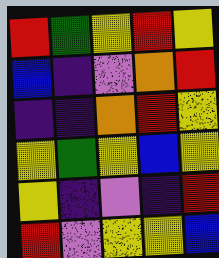[["red", "green", "yellow", "red", "yellow"], ["blue", "indigo", "violet", "orange", "red"], ["indigo", "indigo", "orange", "red", "yellow"], ["yellow", "green", "yellow", "blue", "yellow"], ["yellow", "indigo", "violet", "indigo", "red"], ["red", "violet", "yellow", "yellow", "blue"]]